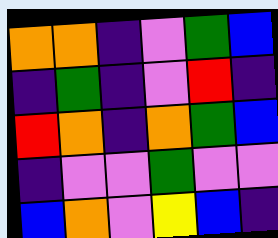[["orange", "orange", "indigo", "violet", "green", "blue"], ["indigo", "green", "indigo", "violet", "red", "indigo"], ["red", "orange", "indigo", "orange", "green", "blue"], ["indigo", "violet", "violet", "green", "violet", "violet"], ["blue", "orange", "violet", "yellow", "blue", "indigo"]]